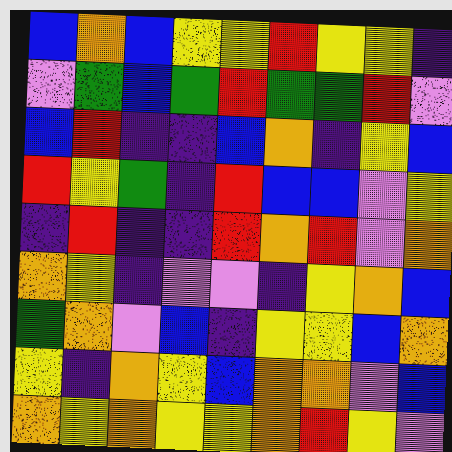[["blue", "orange", "blue", "yellow", "yellow", "red", "yellow", "yellow", "indigo"], ["violet", "green", "blue", "green", "red", "green", "green", "red", "violet"], ["blue", "red", "indigo", "indigo", "blue", "orange", "indigo", "yellow", "blue"], ["red", "yellow", "green", "indigo", "red", "blue", "blue", "violet", "yellow"], ["indigo", "red", "indigo", "indigo", "red", "orange", "red", "violet", "orange"], ["orange", "yellow", "indigo", "violet", "violet", "indigo", "yellow", "orange", "blue"], ["green", "orange", "violet", "blue", "indigo", "yellow", "yellow", "blue", "orange"], ["yellow", "indigo", "orange", "yellow", "blue", "orange", "orange", "violet", "blue"], ["orange", "yellow", "orange", "yellow", "yellow", "orange", "red", "yellow", "violet"]]